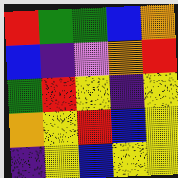[["red", "green", "green", "blue", "orange"], ["blue", "indigo", "violet", "orange", "red"], ["green", "red", "yellow", "indigo", "yellow"], ["orange", "yellow", "red", "blue", "yellow"], ["indigo", "yellow", "blue", "yellow", "yellow"]]